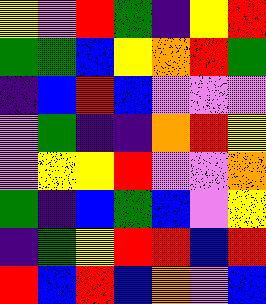[["yellow", "violet", "red", "green", "indigo", "yellow", "red"], ["green", "green", "blue", "yellow", "orange", "red", "green"], ["indigo", "blue", "red", "blue", "violet", "violet", "violet"], ["violet", "green", "indigo", "indigo", "orange", "red", "yellow"], ["violet", "yellow", "yellow", "red", "violet", "violet", "orange"], ["green", "indigo", "blue", "green", "blue", "violet", "yellow"], ["indigo", "green", "yellow", "red", "red", "blue", "red"], ["red", "blue", "red", "blue", "orange", "violet", "blue"]]